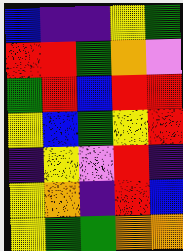[["blue", "indigo", "indigo", "yellow", "green"], ["red", "red", "green", "orange", "violet"], ["green", "red", "blue", "red", "red"], ["yellow", "blue", "green", "yellow", "red"], ["indigo", "yellow", "violet", "red", "indigo"], ["yellow", "orange", "indigo", "red", "blue"], ["yellow", "green", "green", "orange", "orange"]]